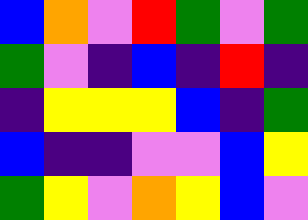[["blue", "orange", "violet", "red", "green", "violet", "green"], ["green", "violet", "indigo", "blue", "indigo", "red", "indigo"], ["indigo", "yellow", "yellow", "yellow", "blue", "indigo", "green"], ["blue", "indigo", "indigo", "violet", "violet", "blue", "yellow"], ["green", "yellow", "violet", "orange", "yellow", "blue", "violet"]]